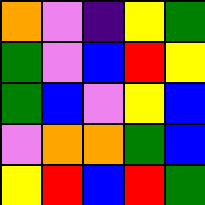[["orange", "violet", "indigo", "yellow", "green"], ["green", "violet", "blue", "red", "yellow"], ["green", "blue", "violet", "yellow", "blue"], ["violet", "orange", "orange", "green", "blue"], ["yellow", "red", "blue", "red", "green"]]